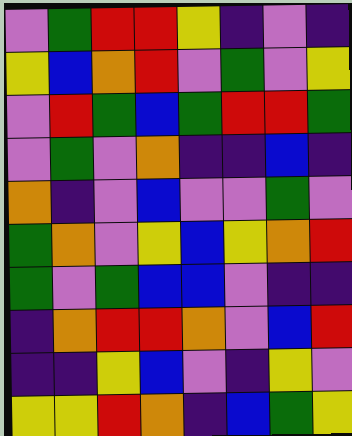[["violet", "green", "red", "red", "yellow", "indigo", "violet", "indigo"], ["yellow", "blue", "orange", "red", "violet", "green", "violet", "yellow"], ["violet", "red", "green", "blue", "green", "red", "red", "green"], ["violet", "green", "violet", "orange", "indigo", "indigo", "blue", "indigo"], ["orange", "indigo", "violet", "blue", "violet", "violet", "green", "violet"], ["green", "orange", "violet", "yellow", "blue", "yellow", "orange", "red"], ["green", "violet", "green", "blue", "blue", "violet", "indigo", "indigo"], ["indigo", "orange", "red", "red", "orange", "violet", "blue", "red"], ["indigo", "indigo", "yellow", "blue", "violet", "indigo", "yellow", "violet"], ["yellow", "yellow", "red", "orange", "indigo", "blue", "green", "yellow"]]